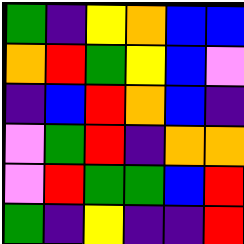[["green", "indigo", "yellow", "orange", "blue", "blue"], ["orange", "red", "green", "yellow", "blue", "violet"], ["indigo", "blue", "red", "orange", "blue", "indigo"], ["violet", "green", "red", "indigo", "orange", "orange"], ["violet", "red", "green", "green", "blue", "red"], ["green", "indigo", "yellow", "indigo", "indigo", "red"]]